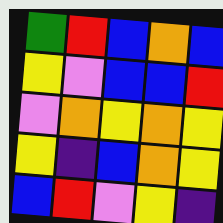[["green", "red", "blue", "orange", "blue"], ["yellow", "violet", "blue", "blue", "red"], ["violet", "orange", "yellow", "orange", "yellow"], ["yellow", "indigo", "blue", "orange", "yellow"], ["blue", "red", "violet", "yellow", "indigo"]]